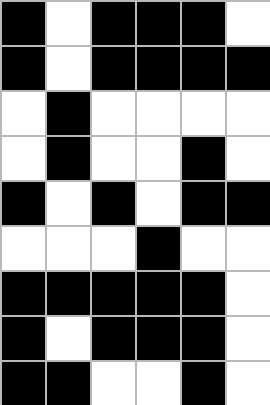[["black", "white", "black", "black", "black", "white"], ["black", "white", "black", "black", "black", "black"], ["white", "black", "white", "white", "white", "white"], ["white", "black", "white", "white", "black", "white"], ["black", "white", "black", "white", "black", "black"], ["white", "white", "white", "black", "white", "white"], ["black", "black", "black", "black", "black", "white"], ["black", "white", "black", "black", "black", "white"], ["black", "black", "white", "white", "black", "white"]]